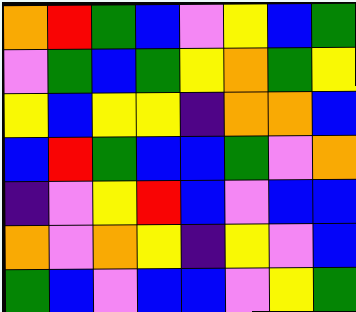[["orange", "red", "green", "blue", "violet", "yellow", "blue", "green"], ["violet", "green", "blue", "green", "yellow", "orange", "green", "yellow"], ["yellow", "blue", "yellow", "yellow", "indigo", "orange", "orange", "blue"], ["blue", "red", "green", "blue", "blue", "green", "violet", "orange"], ["indigo", "violet", "yellow", "red", "blue", "violet", "blue", "blue"], ["orange", "violet", "orange", "yellow", "indigo", "yellow", "violet", "blue"], ["green", "blue", "violet", "blue", "blue", "violet", "yellow", "green"]]